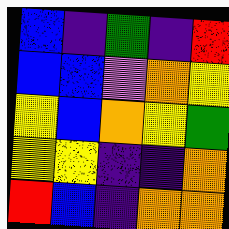[["blue", "indigo", "green", "indigo", "red"], ["blue", "blue", "violet", "orange", "yellow"], ["yellow", "blue", "orange", "yellow", "green"], ["yellow", "yellow", "indigo", "indigo", "orange"], ["red", "blue", "indigo", "orange", "orange"]]